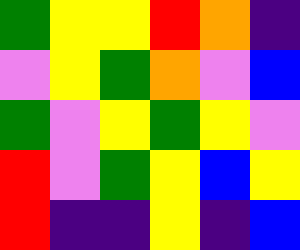[["green", "yellow", "yellow", "red", "orange", "indigo"], ["violet", "yellow", "green", "orange", "violet", "blue"], ["green", "violet", "yellow", "green", "yellow", "violet"], ["red", "violet", "green", "yellow", "blue", "yellow"], ["red", "indigo", "indigo", "yellow", "indigo", "blue"]]